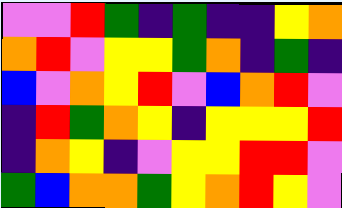[["violet", "violet", "red", "green", "indigo", "green", "indigo", "indigo", "yellow", "orange"], ["orange", "red", "violet", "yellow", "yellow", "green", "orange", "indigo", "green", "indigo"], ["blue", "violet", "orange", "yellow", "red", "violet", "blue", "orange", "red", "violet"], ["indigo", "red", "green", "orange", "yellow", "indigo", "yellow", "yellow", "yellow", "red"], ["indigo", "orange", "yellow", "indigo", "violet", "yellow", "yellow", "red", "red", "violet"], ["green", "blue", "orange", "orange", "green", "yellow", "orange", "red", "yellow", "violet"]]